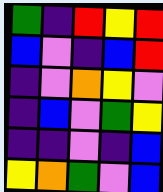[["green", "indigo", "red", "yellow", "red"], ["blue", "violet", "indigo", "blue", "red"], ["indigo", "violet", "orange", "yellow", "violet"], ["indigo", "blue", "violet", "green", "yellow"], ["indigo", "indigo", "violet", "indigo", "blue"], ["yellow", "orange", "green", "violet", "blue"]]